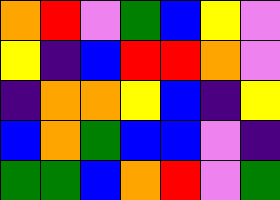[["orange", "red", "violet", "green", "blue", "yellow", "violet"], ["yellow", "indigo", "blue", "red", "red", "orange", "violet"], ["indigo", "orange", "orange", "yellow", "blue", "indigo", "yellow"], ["blue", "orange", "green", "blue", "blue", "violet", "indigo"], ["green", "green", "blue", "orange", "red", "violet", "green"]]